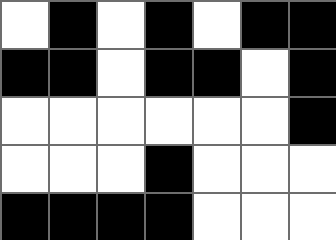[["white", "black", "white", "black", "white", "black", "black"], ["black", "black", "white", "black", "black", "white", "black"], ["white", "white", "white", "white", "white", "white", "black"], ["white", "white", "white", "black", "white", "white", "white"], ["black", "black", "black", "black", "white", "white", "white"]]